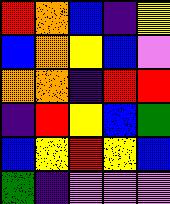[["red", "orange", "blue", "indigo", "yellow"], ["blue", "orange", "yellow", "blue", "violet"], ["orange", "orange", "indigo", "red", "red"], ["indigo", "red", "yellow", "blue", "green"], ["blue", "yellow", "red", "yellow", "blue"], ["green", "indigo", "violet", "violet", "violet"]]